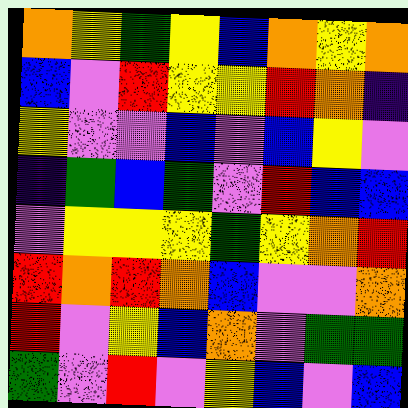[["orange", "yellow", "green", "yellow", "blue", "orange", "yellow", "orange"], ["blue", "violet", "red", "yellow", "yellow", "red", "orange", "indigo"], ["yellow", "violet", "violet", "blue", "violet", "blue", "yellow", "violet"], ["indigo", "green", "blue", "green", "violet", "red", "blue", "blue"], ["violet", "yellow", "yellow", "yellow", "green", "yellow", "orange", "red"], ["red", "orange", "red", "orange", "blue", "violet", "violet", "orange"], ["red", "violet", "yellow", "blue", "orange", "violet", "green", "green"], ["green", "violet", "red", "violet", "yellow", "blue", "violet", "blue"]]